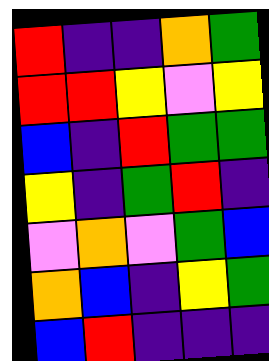[["red", "indigo", "indigo", "orange", "green"], ["red", "red", "yellow", "violet", "yellow"], ["blue", "indigo", "red", "green", "green"], ["yellow", "indigo", "green", "red", "indigo"], ["violet", "orange", "violet", "green", "blue"], ["orange", "blue", "indigo", "yellow", "green"], ["blue", "red", "indigo", "indigo", "indigo"]]